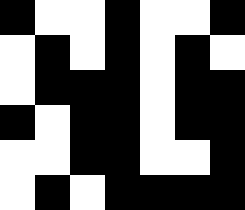[["black", "white", "white", "black", "white", "white", "black"], ["white", "black", "white", "black", "white", "black", "white"], ["white", "black", "black", "black", "white", "black", "black"], ["black", "white", "black", "black", "white", "black", "black"], ["white", "white", "black", "black", "white", "white", "black"], ["white", "black", "white", "black", "black", "black", "black"]]